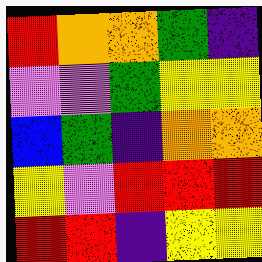[["red", "orange", "orange", "green", "indigo"], ["violet", "violet", "green", "yellow", "yellow"], ["blue", "green", "indigo", "orange", "orange"], ["yellow", "violet", "red", "red", "red"], ["red", "red", "indigo", "yellow", "yellow"]]